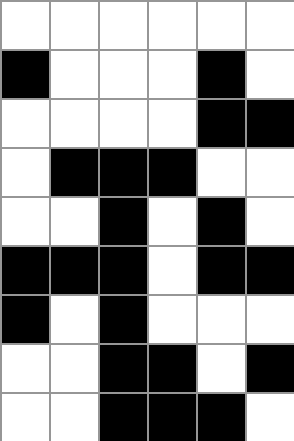[["white", "white", "white", "white", "white", "white"], ["black", "white", "white", "white", "black", "white"], ["white", "white", "white", "white", "black", "black"], ["white", "black", "black", "black", "white", "white"], ["white", "white", "black", "white", "black", "white"], ["black", "black", "black", "white", "black", "black"], ["black", "white", "black", "white", "white", "white"], ["white", "white", "black", "black", "white", "black"], ["white", "white", "black", "black", "black", "white"]]